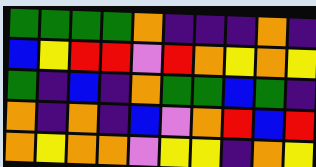[["green", "green", "green", "green", "orange", "indigo", "indigo", "indigo", "orange", "indigo"], ["blue", "yellow", "red", "red", "violet", "red", "orange", "yellow", "orange", "yellow"], ["green", "indigo", "blue", "indigo", "orange", "green", "green", "blue", "green", "indigo"], ["orange", "indigo", "orange", "indigo", "blue", "violet", "orange", "red", "blue", "red"], ["orange", "yellow", "orange", "orange", "violet", "yellow", "yellow", "indigo", "orange", "yellow"]]